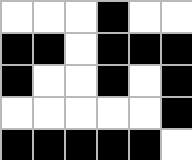[["white", "white", "white", "black", "white", "white"], ["black", "black", "white", "black", "black", "black"], ["black", "white", "white", "black", "white", "black"], ["white", "white", "white", "white", "white", "black"], ["black", "black", "black", "black", "black", "white"]]